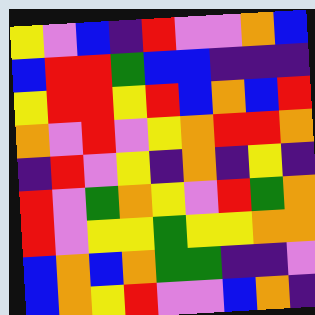[["yellow", "violet", "blue", "indigo", "red", "violet", "violet", "orange", "blue"], ["blue", "red", "red", "green", "blue", "blue", "indigo", "indigo", "indigo"], ["yellow", "red", "red", "yellow", "red", "blue", "orange", "blue", "red"], ["orange", "violet", "red", "violet", "yellow", "orange", "red", "red", "orange"], ["indigo", "red", "violet", "yellow", "indigo", "orange", "indigo", "yellow", "indigo"], ["red", "violet", "green", "orange", "yellow", "violet", "red", "green", "orange"], ["red", "violet", "yellow", "yellow", "green", "yellow", "yellow", "orange", "orange"], ["blue", "orange", "blue", "orange", "green", "green", "indigo", "indigo", "violet"], ["blue", "orange", "yellow", "red", "violet", "violet", "blue", "orange", "indigo"]]